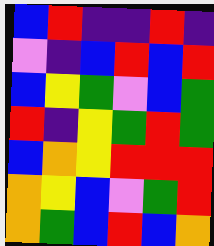[["blue", "red", "indigo", "indigo", "red", "indigo"], ["violet", "indigo", "blue", "red", "blue", "red"], ["blue", "yellow", "green", "violet", "blue", "green"], ["red", "indigo", "yellow", "green", "red", "green"], ["blue", "orange", "yellow", "red", "red", "red"], ["orange", "yellow", "blue", "violet", "green", "red"], ["orange", "green", "blue", "red", "blue", "orange"]]